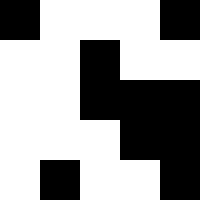[["black", "white", "white", "white", "black"], ["white", "white", "black", "white", "white"], ["white", "white", "black", "black", "black"], ["white", "white", "white", "black", "black"], ["white", "black", "white", "white", "black"]]